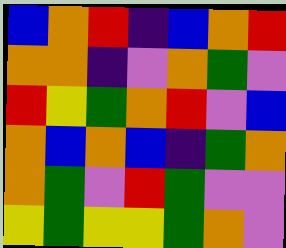[["blue", "orange", "red", "indigo", "blue", "orange", "red"], ["orange", "orange", "indigo", "violet", "orange", "green", "violet"], ["red", "yellow", "green", "orange", "red", "violet", "blue"], ["orange", "blue", "orange", "blue", "indigo", "green", "orange"], ["orange", "green", "violet", "red", "green", "violet", "violet"], ["yellow", "green", "yellow", "yellow", "green", "orange", "violet"]]